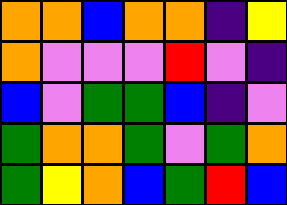[["orange", "orange", "blue", "orange", "orange", "indigo", "yellow"], ["orange", "violet", "violet", "violet", "red", "violet", "indigo"], ["blue", "violet", "green", "green", "blue", "indigo", "violet"], ["green", "orange", "orange", "green", "violet", "green", "orange"], ["green", "yellow", "orange", "blue", "green", "red", "blue"]]